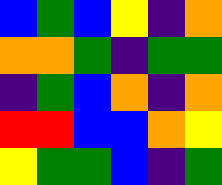[["blue", "green", "blue", "yellow", "indigo", "orange"], ["orange", "orange", "green", "indigo", "green", "green"], ["indigo", "green", "blue", "orange", "indigo", "orange"], ["red", "red", "blue", "blue", "orange", "yellow"], ["yellow", "green", "green", "blue", "indigo", "green"]]